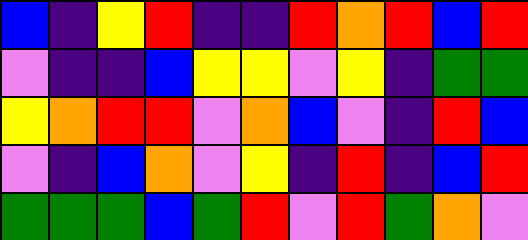[["blue", "indigo", "yellow", "red", "indigo", "indigo", "red", "orange", "red", "blue", "red"], ["violet", "indigo", "indigo", "blue", "yellow", "yellow", "violet", "yellow", "indigo", "green", "green"], ["yellow", "orange", "red", "red", "violet", "orange", "blue", "violet", "indigo", "red", "blue"], ["violet", "indigo", "blue", "orange", "violet", "yellow", "indigo", "red", "indigo", "blue", "red"], ["green", "green", "green", "blue", "green", "red", "violet", "red", "green", "orange", "violet"]]